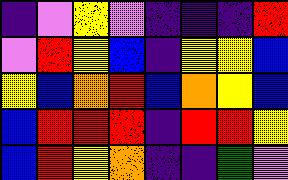[["indigo", "violet", "yellow", "violet", "indigo", "indigo", "indigo", "red"], ["violet", "red", "yellow", "blue", "indigo", "yellow", "yellow", "blue"], ["yellow", "blue", "orange", "red", "blue", "orange", "yellow", "blue"], ["blue", "red", "red", "red", "indigo", "red", "red", "yellow"], ["blue", "red", "yellow", "orange", "indigo", "indigo", "green", "violet"]]